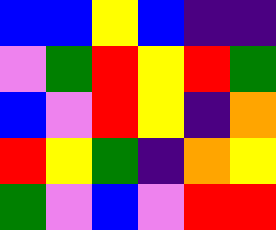[["blue", "blue", "yellow", "blue", "indigo", "indigo"], ["violet", "green", "red", "yellow", "red", "green"], ["blue", "violet", "red", "yellow", "indigo", "orange"], ["red", "yellow", "green", "indigo", "orange", "yellow"], ["green", "violet", "blue", "violet", "red", "red"]]